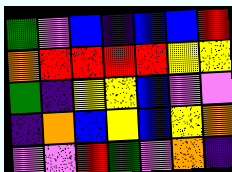[["green", "violet", "blue", "indigo", "blue", "blue", "red"], ["orange", "red", "red", "red", "red", "yellow", "yellow"], ["green", "indigo", "yellow", "yellow", "blue", "violet", "violet"], ["indigo", "orange", "blue", "yellow", "blue", "yellow", "orange"], ["violet", "violet", "red", "green", "violet", "orange", "indigo"]]